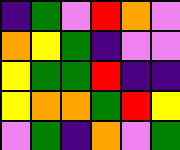[["indigo", "green", "violet", "red", "orange", "violet"], ["orange", "yellow", "green", "indigo", "violet", "violet"], ["yellow", "green", "green", "red", "indigo", "indigo"], ["yellow", "orange", "orange", "green", "red", "yellow"], ["violet", "green", "indigo", "orange", "violet", "green"]]